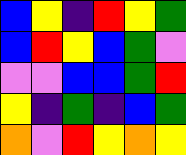[["blue", "yellow", "indigo", "red", "yellow", "green"], ["blue", "red", "yellow", "blue", "green", "violet"], ["violet", "violet", "blue", "blue", "green", "red"], ["yellow", "indigo", "green", "indigo", "blue", "green"], ["orange", "violet", "red", "yellow", "orange", "yellow"]]